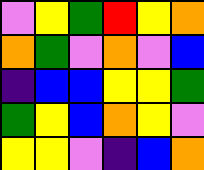[["violet", "yellow", "green", "red", "yellow", "orange"], ["orange", "green", "violet", "orange", "violet", "blue"], ["indigo", "blue", "blue", "yellow", "yellow", "green"], ["green", "yellow", "blue", "orange", "yellow", "violet"], ["yellow", "yellow", "violet", "indigo", "blue", "orange"]]